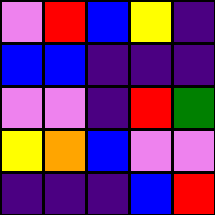[["violet", "red", "blue", "yellow", "indigo"], ["blue", "blue", "indigo", "indigo", "indigo"], ["violet", "violet", "indigo", "red", "green"], ["yellow", "orange", "blue", "violet", "violet"], ["indigo", "indigo", "indigo", "blue", "red"]]